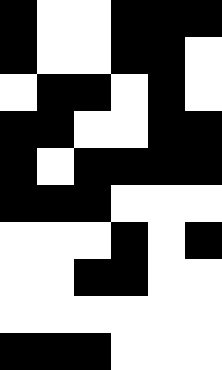[["black", "white", "white", "black", "black", "black"], ["black", "white", "white", "black", "black", "white"], ["white", "black", "black", "white", "black", "white"], ["black", "black", "white", "white", "black", "black"], ["black", "white", "black", "black", "black", "black"], ["black", "black", "black", "white", "white", "white"], ["white", "white", "white", "black", "white", "black"], ["white", "white", "black", "black", "white", "white"], ["white", "white", "white", "white", "white", "white"], ["black", "black", "black", "white", "white", "white"]]